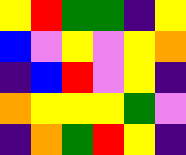[["yellow", "red", "green", "green", "indigo", "yellow"], ["blue", "violet", "yellow", "violet", "yellow", "orange"], ["indigo", "blue", "red", "violet", "yellow", "indigo"], ["orange", "yellow", "yellow", "yellow", "green", "violet"], ["indigo", "orange", "green", "red", "yellow", "indigo"]]